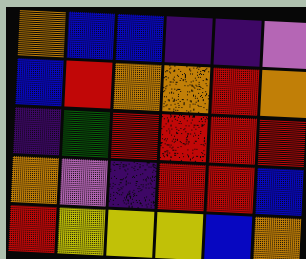[["orange", "blue", "blue", "indigo", "indigo", "violet"], ["blue", "red", "orange", "orange", "red", "orange"], ["indigo", "green", "red", "red", "red", "red"], ["orange", "violet", "indigo", "red", "red", "blue"], ["red", "yellow", "yellow", "yellow", "blue", "orange"]]